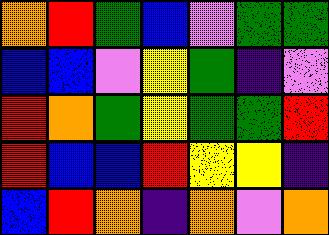[["orange", "red", "green", "blue", "violet", "green", "green"], ["blue", "blue", "violet", "yellow", "green", "indigo", "violet"], ["red", "orange", "green", "yellow", "green", "green", "red"], ["red", "blue", "blue", "red", "yellow", "yellow", "indigo"], ["blue", "red", "orange", "indigo", "orange", "violet", "orange"]]